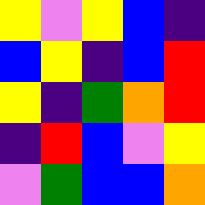[["yellow", "violet", "yellow", "blue", "indigo"], ["blue", "yellow", "indigo", "blue", "red"], ["yellow", "indigo", "green", "orange", "red"], ["indigo", "red", "blue", "violet", "yellow"], ["violet", "green", "blue", "blue", "orange"]]